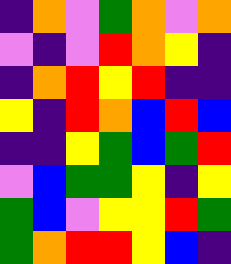[["indigo", "orange", "violet", "green", "orange", "violet", "orange"], ["violet", "indigo", "violet", "red", "orange", "yellow", "indigo"], ["indigo", "orange", "red", "yellow", "red", "indigo", "indigo"], ["yellow", "indigo", "red", "orange", "blue", "red", "blue"], ["indigo", "indigo", "yellow", "green", "blue", "green", "red"], ["violet", "blue", "green", "green", "yellow", "indigo", "yellow"], ["green", "blue", "violet", "yellow", "yellow", "red", "green"], ["green", "orange", "red", "red", "yellow", "blue", "indigo"]]